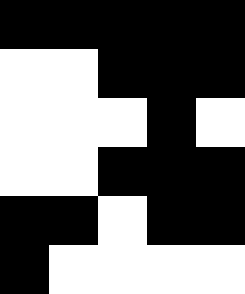[["black", "black", "black", "black", "black"], ["white", "white", "black", "black", "black"], ["white", "white", "white", "black", "white"], ["white", "white", "black", "black", "black"], ["black", "black", "white", "black", "black"], ["black", "white", "white", "white", "white"]]